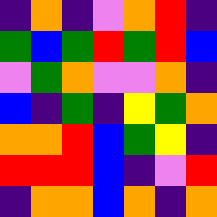[["indigo", "orange", "indigo", "violet", "orange", "red", "indigo"], ["green", "blue", "green", "red", "green", "red", "blue"], ["violet", "green", "orange", "violet", "violet", "orange", "indigo"], ["blue", "indigo", "green", "indigo", "yellow", "green", "orange"], ["orange", "orange", "red", "blue", "green", "yellow", "indigo"], ["red", "red", "red", "blue", "indigo", "violet", "red"], ["indigo", "orange", "orange", "blue", "orange", "indigo", "orange"]]